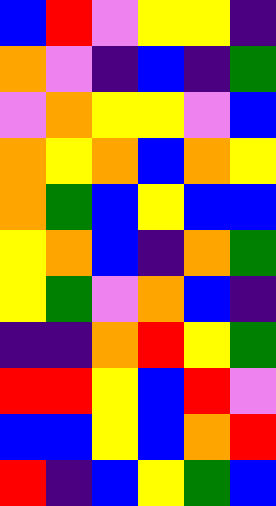[["blue", "red", "violet", "yellow", "yellow", "indigo"], ["orange", "violet", "indigo", "blue", "indigo", "green"], ["violet", "orange", "yellow", "yellow", "violet", "blue"], ["orange", "yellow", "orange", "blue", "orange", "yellow"], ["orange", "green", "blue", "yellow", "blue", "blue"], ["yellow", "orange", "blue", "indigo", "orange", "green"], ["yellow", "green", "violet", "orange", "blue", "indigo"], ["indigo", "indigo", "orange", "red", "yellow", "green"], ["red", "red", "yellow", "blue", "red", "violet"], ["blue", "blue", "yellow", "blue", "orange", "red"], ["red", "indigo", "blue", "yellow", "green", "blue"]]